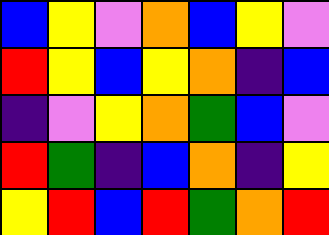[["blue", "yellow", "violet", "orange", "blue", "yellow", "violet"], ["red", "yellow", "blue", "yellow", "orange", "indigo", "blue"], ["indigo", "violet", "yellow", "orange", "green", "blue", "violet"], ["red", "green", "indigo", "blue", "orange", "indigo", "yellow"], ["yellow", "red", "blue", "red", "green", "orange", "red"]]